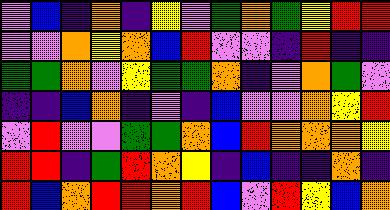[["violet", "blue", "indigo", "orange", "indigo", "yellow", "violet", "green", "orange", "green", "yellow", "red", "red"], ["violet", "violet", "orange", "yellow", "orange", "blue", "red", "violet", "violet", "indigo", "red", "indigo", "indigo"], ["green", "green", "orange", "violet", "yellow", "green", "green", "orange", "indigo", "violet", "orange", "green", "violet"], ["indigo", "indigo", "blue", "orange", "indigo", "violet", "indigo", "blue", "violet", "violet", "orange", "yellow", "red"], ["violet", "red", "violet", "violet", "green", "green", "orange", "blue", "red", "orange", "orange", "orange", "yellow"], ["red", "red", "indigo", "green", "red", "orange", "yellow", "indigo", "blue", "indigo", "indigo", "orange", "indigo"], ["red", "blue", "orange", "red", "red", "orange", "red", "blue", "violet", "red", "yellow", "blue", "orange"]]